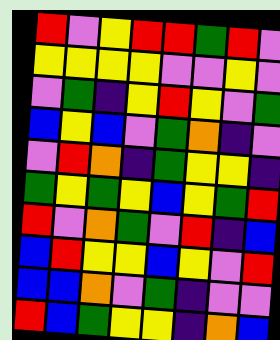[["red", "violet", "yellow", "red", "red", "green", "red", "violet"], ["yellow", "yellow", "yellow", "yellow", "violet", "violet", "yellow", "violet"], ["violet", "green", "indigo", "yellow", "red", "yellow", "violet", "green"], ["blue", "yellow", "blue", "violet", "green", "orange", "indigo", "violet"], ["violet", "red", "orange", "indigo", "green", "yellow", "yellow", "indigo"], ["green", "yellow", "green", "yellow", "blue", "yellow", "green", "red"], ["red", "violet", "orange", "green", "violet", "red", "indigo", "blue"], ["blue", "red", "yellow", "yellow", "blue", "yellow", "violet", "red"], ["blue", "blue", "orange", "violet", "green", "indigo", "violet", "violet"], ["red", "blue", "green", "yellow", "yellow", "indigo", "orange", "blue"]]